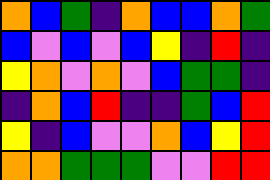[["orange", "blue", "green", "indigo", "orange", "blue", "blue", "orange", "green"], ["blue", "violet", "blue", "violet", "blue", "yellow", "indigo", "red", "indigo"], ["yellow", "orange", "violet", "orange", "violet", "blue", "green", "green", "indigo"], ["indigo", "orange", "blue", "red", "indigo", "indigo", "green", "blue", "red"], ["yellow", "indigo", "blue", "violet", "violet", "orange", "blue", "yellow", "red"], ["orange", "orange", "green", "green", "green", "violet", "violet", "red", "red"]]